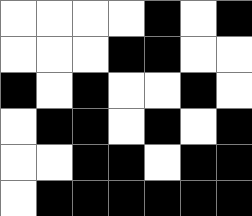[["white", "white", "white", "white", "black", "white", "black"], ["white", "white", "white", "black", "black", "white", "white"], ["black", "white", "black", "white", "white", "black", "white"], ["white", "black", "black", "white", "black", "white", "black"], ["white", "white", "black", "black", "white", "black", "black"], ["white", "black", "black", "black", "black", "black", "black"]]